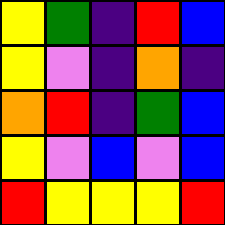[["yellow", "green", "indigo", "red", "blue"], ["yellow", "violet", "indigo", "orange", "indigo"], ["orange", "red", "indigo", "green", "blue"], ["yellow", "violet", "blue", "violet", "blue"], ["red", "yellow", "yellow", "yellow", "red"]]